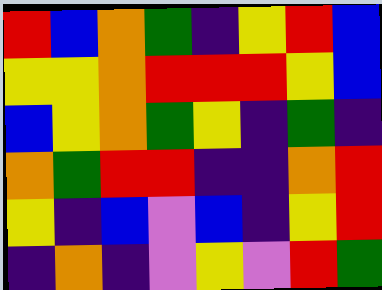[["red", "blue", "orange", "green", "indigo", "yellow", "red", "blue"], ["yellow", "yellow", "orange", "red", "red", "red", "yellow", "blue"], ["blue", "yellow", "orange", "green", "yellow", "indigo", "green", "indigo"], ["orange", "green", "red", "red", "indigo", "indigo", "orange", "red"], ["yellow", "indigo", "blue", "violet", "blue", "indigo", "yellow", "red"], ["indigo", "orange", "indigo", "violet", "yellow", "violet", "red", "green"]]